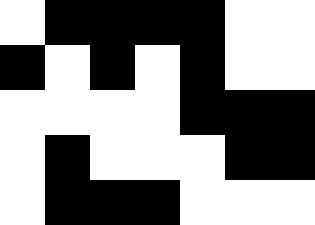[["white", "black", "black", "black", "black", "white", "white"], ["black", "white", "black", "white", "black", "white", "white"], ["white", "white", "white", "white", "black", "black", "black"], ["white", "black", "white", "white", "white", "black", "black"], ["white", "black", "black", "black", "white", "white", "white"]]